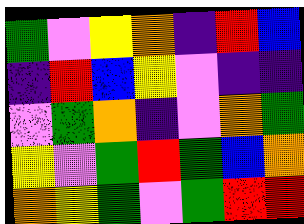[["green", "violet", "yellow", "orange", "indigo", "red", "blue"], ["indigo", "red", "blue", "yellow", "violet", "indigo", "indigo"], ["violet", "green", "orange", "indigo", "violet", "orange", "green"], ["yellow", "violet", "green", "red", "green", "blue", "orange"], ["orange", "yellow", "green", "violet", "green", "red", "red"]]